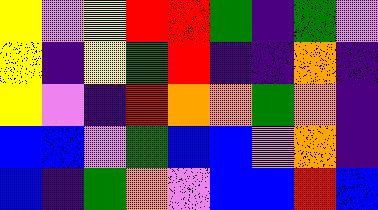[["yellow", "violet", "yellow", "red", "red", "green", "indigo", "green", "violet"], ["yellow", "indigo", "yellow", "green", "red", "indigo", "indigo", "orange", "indigo"], ["yellow", "violet", "indigo", "red", "orange", "orange", "green", "orange", "indigo"], ["blue", "blue", "violet", "green", "blue", "blue", "violet", "orange", "indigo"], ["blue", "indigo", "green", "orange", "violet", "blue", "blue", "red", "blue"]]